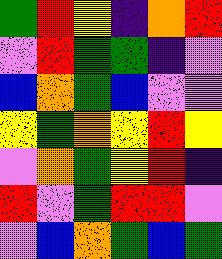[["green", "red", "yellow", "indigo", "orange", "red"], ["violet", "red", "green", "green", "indigo", "violet"], ["blue", "orange", "green", "blue", "violet", "violet"], ["yellow", "green", "orange", "yellow", "red", "yellow"], ["violet", "orange", "green", "yellow", "red", "indigo"], ["red", "violet", "green", "red", "red", "violet"], ["violet", "blue", "orange", "green", "blue", "green"]]